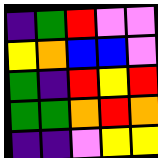[["indigo", "green", "red", "violet", "violet"], ["yellow", "orange", "blue", "blue", "violet"], ["green", "indigo", "red", "yellow", "red"], ["green", "green", "orange", "red", "orange"], ["indigo", "indigo", "violet", "yellow", "yellow"]]